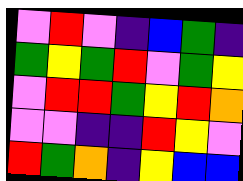[["violet", "red", "violet", "indigo", "blue", "green", "indigo"], ["green", "yellow", "green", "red", "violet", "green", "yellow"], ["violet", "red", "red", "green", "yellow", "red", "orange"], ["violet", "violet", "indigo", "indigo", "red", "yellow", "violet"], ["red", "green", "orange", "indigo", "yellow", "blue", "blue"]]